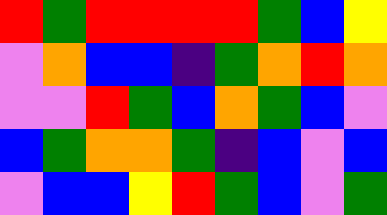[["red", "green", "red", "red", "red", "red", "green", "blue", "yellow"], ["violet", "orange", "blue", "blue", "indigo", "green", "orange", "red", "orange"], ["violet", "violet", "red", "green", "blue", "orange", "green", "blue", "violet"], ["blue", "green", "orange", "orange", "green", "indigo", "blue", "violet", "blue"], ["violet", "blue", "blue", "yellow", "red", "green", "blue", "violet", "green"]]